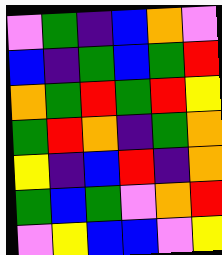[["violet", "green", "indigo", "blue", "orange", "violet"], ["blue", "indigo", "green", "blue", "green", "red"], ["orange", "green", "red", "green", "red", "yellow"], ["green", "red", "orange", "indigo", "green", "orange"], ["yellow", "indigo", "blue", "red", "indigo", "orange"], ["green", "blue", "green", "violet", "orange", "red"], ["violet", "yellow", "blue", "blue", "violet", "yellow"]]